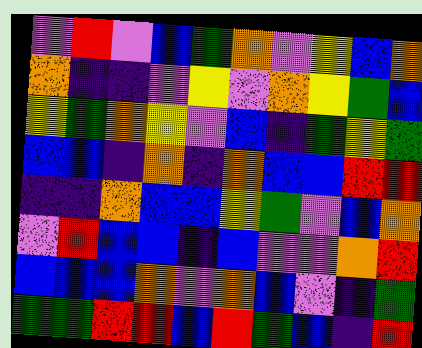[["violet", "red", "violet", "blue", "green", "orange", "violet", "yellow", "blue", "orange"], ["orange", "indigo", "indigo", "violet", "yellow", "violet", "orange", "yellow", "green", "blue"], ["yellow", "green", "orange", "yellow", "violet", "blue", "indigo", "green", "yellow", "green"], ["blue", "blue", "indigo", "orange", "indigo", "orange", "blue", "blue", "red", "red"], ["indigo", "indigo", "orange", "blue", "blue", "yellow", "green", "violet", "blue", "orange"], ["violet", "red", "blue", "blue", "indigo", "blue", "violet", "violet", "orange", "red"], ["blue", "blue", "blue", "orange", "violet", "orange", "blue", "violet", "indigo", "green"], ["green", "green", "red", "red", "blue", "red", "green", "blue", "indigo", "red"]]